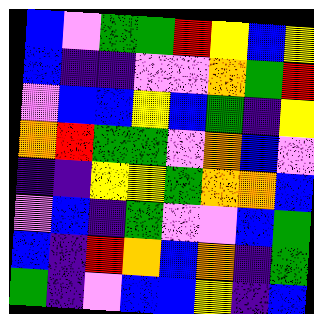[["blue", "violet", "green", "green", "red", "yellow", "blue", "yellow"], ["blue", "indigo", "indigo", "violet", "violet", "orange", "green", "red"], ["violet", "blue", "blue", "yellow", "blue", "green", "indigo", "yellow"], ["orange", "red", "green", "green", "violet", "orange", "blue", "violet"], ["indigo", "indigo", "yellow", "yellow", "green", "orange", "orange", "blue"], ["violet", "blue", "indigo", "green", "violet", "violet", "blue", "green"], ["blue", "indigo", "red", "orange", "blue", "orange", "indigo", "green"], ["green", "indigo", "violet", "blue", "blue", "yellow", "indigo", "blue"]]